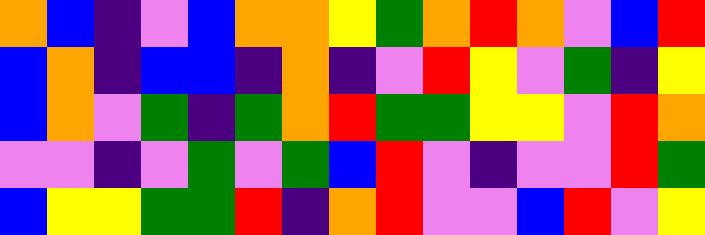[["orange", "blue", "indigo", "violet", "blue", "orange", "orange", "yellow", "green", "orange", "red", "orange", "violet", "blue", "red"], ["blue", "orange", "indigo", "blue", "blue", "indigo", "orange", "indigo", "violet", "red", "yellow", "violet", "green", "indigo", "yellow"], ["blue", "orange", "violet", "green", "indigo", "green", "orange", "red", "green", "green", "yellow", "yellow", "violet", "red", "orange"], ["violet", "violet", "indigo", "violet", "green", "violet", "green", "blue", "red", "violet", "indigo", "violet", "violet", "red", "green"], ["blue", "yellow", "yellow", "green", "green", "red", "indigo", "orange", "red", "violet", "violet", "blue", "red", "violet", "yellow"]]